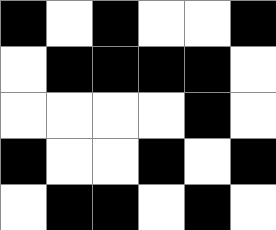[["black", "white", "black", "white", "white", "black"], ["white", "black", "black", "black", "black", "white"], ["white", "white", "white", "white", "black", "white"], ["black", "white", "white", "black", "white", "black"], ["white", "black", "black", "white", "black", "white"]]